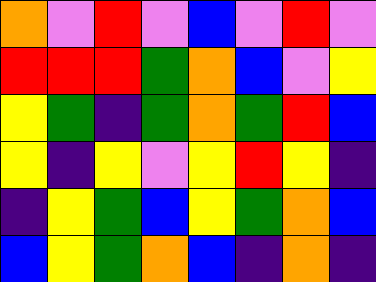[["orange", "violet", "red", "violet", "blue", "violet", "red", "violet"], ["red", "red", "red", "green", "orange", "blue", "violet", "yellow"], ["yellow", "green", "indigo", "green", "orange", "green", "red", "blue"], ["yellow", "indigo", "yellow", "violet", "yellow", "red", "yellow", "indigo"], ["indigo", "yellow", "green", "blue", "yellow", "green", "orange", "blue"], ["blue", "yellow", "green", "orange", "blue", "indigo", "orange", "indigo"]]